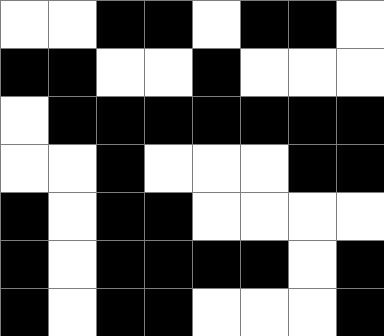[["white", "white", "black", "black", "white", "black", "black", "white"], ["black", "black", "white", "white", "black", "white", "white", "white"], ["white", "black", "black", "black", "black", "black", "black", "black"], ["white", "white", "black", "white", "white", "white", "black", "black"], ["black", "white", "black", "black", "white", "white", "white", "white"], ["black", "white", "black", "black", "black", "black", "white", "black"], ["black", "white", "black", "black", "white", "white", "white", "black"]]